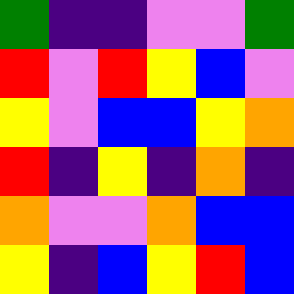[["green", "indigo", "indigo", "violet", "violet", "green"], ["red", "violet", "red", "yellow", "blue", "violet"], ["yellow", "violet", "blue", "blue", "yellow", "orange"], ["red", "indigo", "yellow", "indigo", "orange", "indigo"], ["orange", "violet", "violet", "orange", "blue", "blue"], ["yellow", "indigo", "blue", "yellow", "red", "blue"]]